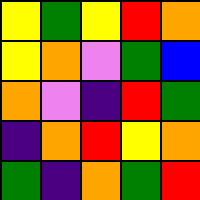[["yellow", "green", "yellow", "red", "orange"], ["yellow", "orange", "violet", "green", "blue"], ["orange", "violet", "indigo", "red", "green"], ["indigo", "orange", "red", "yellow", "orange"], ["green", "indigo", "orange", "green", "red"]]